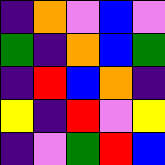[["indigo", "orange", "violet", "blue", "violet"], ["green", "indigo", "orange", "blue", "green"], ["indigo", "red", "blue", "orange", "indigo"], ["yellow", "indigo", "red", "violet", "yellow"], ["indigo", "violet", "green", "red", "blue"]]